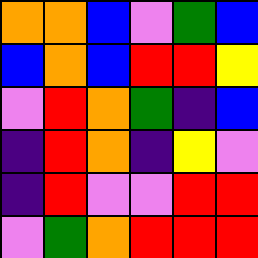[["orange", "orange", "blue", "violet", "green", "blue"], ["blue", "orange", "blue", "red", "red", "yellow"], ["violet", "red", "orange", "green", "indigo", "blue"], ["indigo", "red", "orange", "indigo", "yellow", "violet"], ["indigo", "red", "violet", "violet", "red", "red"], ["violet", "green", "orange", "red", "red", "red"]]